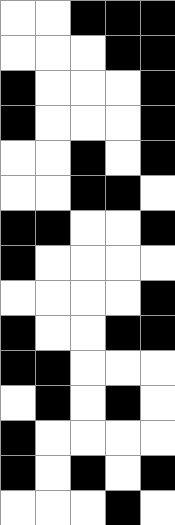[["white", "white", "black", "black", "black"], ["white", "white", "white", "black", "black"], ["black", "white", "white", "white", "black"], ["black", "white", "white", "white", "black"], ["white", "white", "black", "white", "black"], ["white", "white", "black", "black", "white"], ["black", "black", "white", "white", "black"], ["black", "white", "white", "white", "white"], ["white", "white", "white", "white", "black"], ["black", "white", "white", "black", "black"], ["black", "black", "white", "white", "white"], ["white", "black", "white", "black", "white"], ["black", "white", "white", "white", "white"], ["black", "white", "black", "white", "black"], ["white", "white", "white", "black", "white"]]